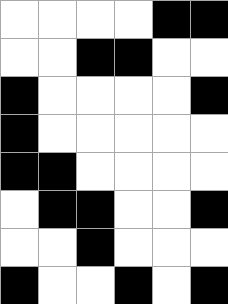[["white", "white", "white", "white", "black", "black"], ["white", "white", "black", "black", "white", "white"], ["black", "white", "white", "white", "white", "black"], ["black", "white", "white", "white", "white", "white"], ["black", "black", "white", "white", "white", "white"], ["white", "black", "black", "white", "white", "black"], ["white", "white", "black", "white", "white", "white"], ["black", "white", "white", "black", "white", "black"]]